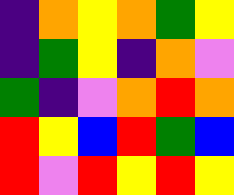[["indigo", "orange", "yellow", "orange", "green", "yellow"], ["indigo", "green", "yellow", "indigo", "orange", "violet"], ["green", "indigo", "violet", "orange", "red", "orange"], ["red", "yellow", "blue", "red", "green", "blue"], ["red", "violet", "red", "yellow", "red", "yellow"]]